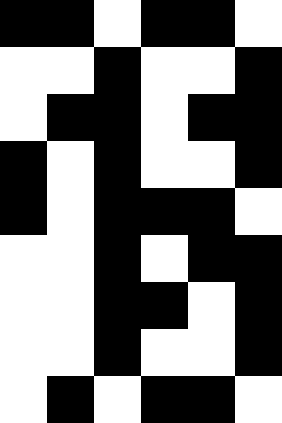[["black", "black", "white", "black", "black", "white"], ["white", "white", "black", "white", "white", "black"], ["white", "black", "black", "white", "black", "black"], ["black", "white", "black", "white", "white", "black"], ["black", "white", "black", "black", "black", "white"], ["white", "white", "black", "white", "black", "black"], ["white", "white", "black", "black", "white", "black"], ["white", "white", "black", "white", "white", "black"], ["white", "black", "white", "black", "black", "white"]]